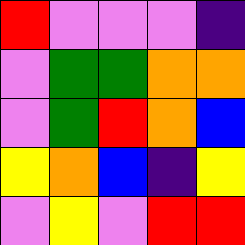[["red", "violet", "violet", "violet", "indigo"], ["violet", "green", "green", "orange", "orange"], ["violet", "green", "red", "orange", "blue"], ["yellow", "orange", "blue", "indigo", "yellow"], ["violet", "yellow", "violet", "red", "red"]]